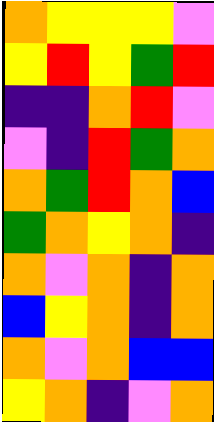[["orange", "yellow", "yellow", "yellow", "violet"], ["yellow", "red", "yellow", "green", "red"], ["indigo", "indigo", "orange", "red", "violet"], ["violet", "indigo", "red", "green", "orange"], ["orange", "green", "red", "orange", "blue"], ["green", "orange", "yellow", "orange", "indigo"], ["orange", "violet", "orange", "indigo", "orange"], ["blue", "yellow", "orange", "indigo", "orange"], ["orange", "violet", "orange", "blue", "blue"], ["yellow", "orange", "indigo", "violet", "orange"]]